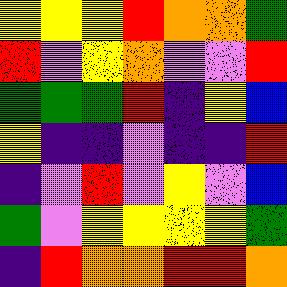[["yellow", "yellow", "yellow", "red", "orange", "orange", "green"], ["red", "violet", "yellow", "orange", "violet", "violet", "red"], ["green", "green", "green", "red", "indigo", "yellow", "blue"], ["yellow", "indigo", "indigo", "violet", "indigo", "indigo", "red"], ["indigo", "violet", "red", "violet", "yellow", "violet", "blue"], ["green", "violet", "yellow", "yellow", "yellow", "yellow", "green"], ["indigo", "red", "orange", "orange", "red", "red", "orange"]]